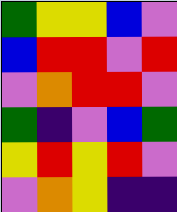[["green", "yellow", "yellow", "blue", "violet"], ["blue", "red", "red", "violet", "red"], ["violet", "orange", "red", "red", "violet"], ["green", "indigo", "violet", "blue", "green"], ["yellow", "red", "yellow", "red", "violet"], ["violet", "orange", "yellow", "indigo", "indigo"]]